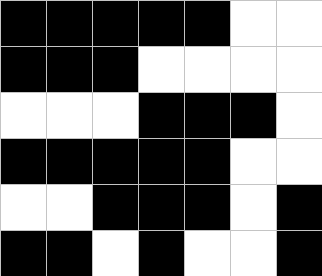[["black", "black", "black", "black", "black", "white", "white"], ["black", "black", "black", "white", "white", "white", "white"], ["white", "white", "white", "black", "black", "black", "white"], ["black", "black", "black", "black", "black", "white", "white"], ["white", "white", "black", "black", "black", "white", "black"], ["black", "black", "white", "black", "white", "white", "black"]]